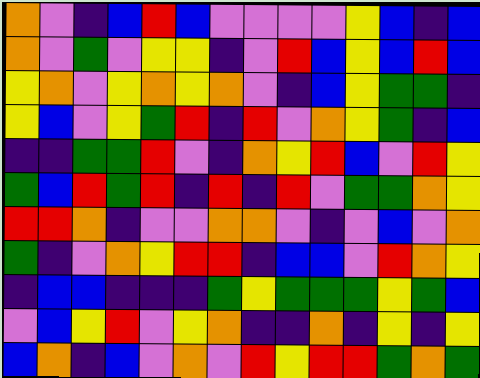[["orange", "violet", "indigo", "blue", "red", "blue", "violet", "violet", "violet", "violet", "yellow", "blue", "indigo", "blue"], ["orange", "violet", "green", "violet", "yellow", "yellow", "indigo", "violet", "red", "blue", "yellow", "blue", "red", "blue"], ["yellow", "orange", "violet", "yellow", "orange", "yellow", "orange", "violet", "indigo", "blue", "yellow", "green", "green", "indigo"], ["yellow", "blue", "violet", "yellow", "green", "red", "indigo", "red", "violet", "orange", "yellow", "green", "indigo", "blue"], ["indigo", "indigo", "green", "green", "red", "violet", "indigo", "orange", "yellow", "red", "blue", "violet", "red", "yellow"], ["green", "blue", "red", "green", "red", "indigo", "red", "indigo", "red", "violet", "green", "green", "orange", "yellow"], ["red", "red", "orange", "indigo", "violet", "violet", "orange", "orange", "violet", "indigo", "violet", "blue", "violet", "orange"], ["green", "indigo", "violet", "orange", "yellow", "red", "red", "indigo", "blue", "blue", "violet", "red", "orange", "yellow"], ["indigo", "blue", "blue", "indigo", "indigo", "indigo", "green", "yellow", "green", "green", "green", "yellow", "green", "blue"], ["violet", "blue", "yellow", "red", "violet", "yellow", "orange", "indigo", "indigo", "orange", "indigo", "yellow", "indigo", "yellow"], ["blue", "orange", "indigo", "blue", "violet", "orange", "violet", "red", "yellow", "red", "red", "green", "orange", "green"]]